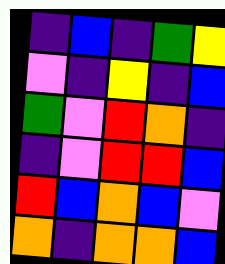[["indigo", "blue", "indigo", "green", "yellow"], ["violet", "indigo", "yellow", "indigo", "blue"], ["green", "violet", "red", "orange", "indigo"], ["indigo", "violet", "red", "red", "blue"], ["red", "blue", "orange", "blue", "violet"], ["orange", "indigo", "orange", "orange", "blue"]]